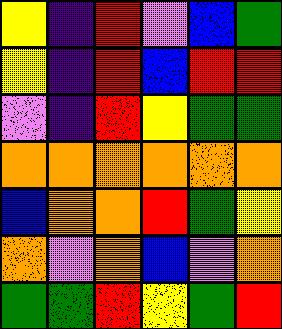[["yellow", "indigo", "red", "violet", "blue", "green"], ["yellow", "indigo", "red", "blue", "red", "red"], ["violet", "indigo", "red", "yellow", "green", "green"], ["orange", "orange", "orange", "orange", "orange", "orange"], ["blue", "orange", "orange", "red", "green", "yellow"], ["orange", "violet", "orange", "blue", "violet", "orange"], ["green", "green", "red", "yellow", "green", "red"]]